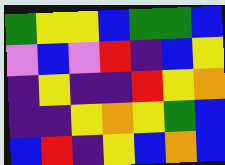[["green", "yellow", "yellow", "blue", "green", "green", "blue"], ["violet", "blue", "violet", "red", "indigo", "blue", "yellow"], ["indigo", "yellow", "indigo", "indigo", "red", "yellow", "orange"], ["indigo", "indigo", "yellow", "orange", "yellow", "green", "blue"], ["blue", "red", "indigo", "yellow", "blue", "orange", "blue"]]